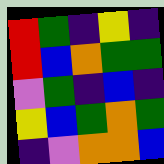[["red", "green", "indigo", "yellow", "indigo"], ["red", "blue", "orange", "green", "green"], ["violet", "green", "indigo", "blue", "indigo"], ["yellow", "blue", "green", "orange", "green"], ["indigo", "violet", "orange", "orange", "blue"]]